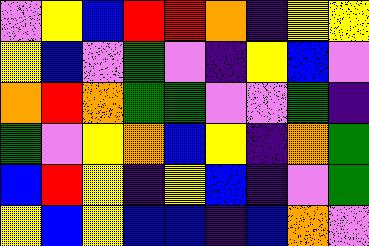[["violet", "yellow", "blue", "red", "red", "orange", "indigo", "yellow", "yellow"], ["yellow", "blue", "violet", "green", "violet", "indigo", "yellow", "blue", "violet"], ["orange", "red", "orange", "green", "green", "violet", "violet", "green", "indigo"], ["green", "violet", "yellow", "orange", "blue", "yellow", "indigo", "orange", "green"], ["blue", "red", "yellow", "indigo", "yellow", "blue", "indigo", "violet", "green"], ["yellow", "blue", "yellow", "blue", "blue", "indigo", "blue", "orange", "violet"]]